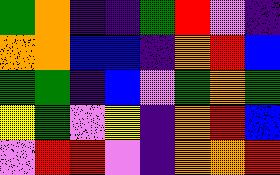[["green", "orange", "indigo", "indigo", "green", "red", "violet", "indigo"], ["orange", "orange", "blue", "blue", "indigo", "orange", "red", "blue"], ["green", "green", "indigo", "blue", "violet", "green", "orange", "green"], ["yellow", "green", "violet", "yellow", "indigo", "orange", "red", "blue"], ["violet", "red", "red", "violet", "indigo", "orange", "orange", "red"]]